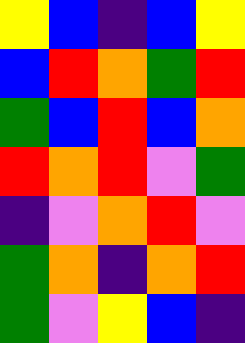[["yellow", "blue", "indigo", "blue", "yellow"], ["blue", "red", "orange", "green", "red"], ["green", "blue", "red", "blue", "orange"], ["red", "orange", "red", "violet", "green"], ["indigo", "violet", "orange", "red", "violet"], ["green", "orange", "indigo", "orange", "red"], ["green", "violet", "yellow", "blue", "indigo"]]